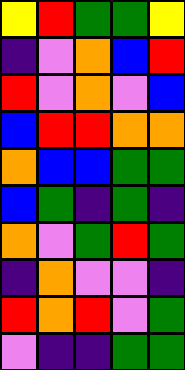[["yellow", "red", "green", "green", "yellow"], ["indigo", "violet", "orange", "blue", "red"], ["red", "violet", "orange", "violet", "blue"], ["blue", "red", "red", "orange", "orange"], ["orange", "blue", "blue", "green", "green"], ["blue", "green", "indigo", "green", "indigo"], ["orange", "violet", "green", "red", "green"], ["indigo", "orange", "violet", "violet", "indigo"], ["red", "orange", "red", "violet", "green"], ["violet", "indigo", "indigo", "green", "green"]]